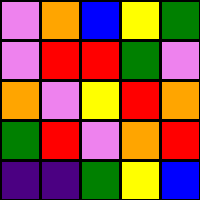[["violet", "orange", "blue", "yellow", "green"], ["violet", "red", "red", "green", "violet"], ["orange", "violet", "yellow", "red", "orange"], ["green", "red", "violet", "orange", "red"], ["indigo", "indigo", "green", "yellow", "blue"]]